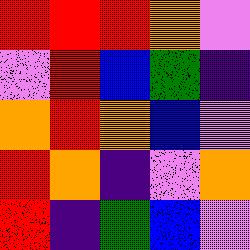[["red", "red", "red", "orange", "violet"], ["violet", "red", "blue", "green", "indigo"], ["orange", "red", "orange", "blue", "violet"], ["red", "orange", "indigo", "violet", "orange"], ["red", "indigo", "green", "blue", "violet"]]